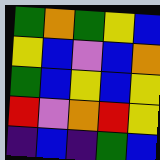[["green", "orange", "green", "yellow", "blue"], ["yellow", "blue", "violet", "blue", "orange"], ["green", "blue", "yellow", "blue", "yellow"], ["red", "violet", "orange", "red", "yellow"], ["indigo", "blue", "indigo", "green", "blue"]]